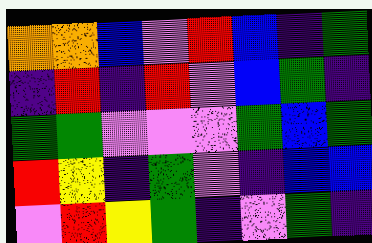[["orange", "orange", "blue", "violet", "red", "blue", "indigo", "green"], ["indigo", "red", "indigo", "red", "violet", "blue", "green", "indigo"], ["green", "green", "violet", "violet", "violet", "green", "blue", "green"], ["red", "yellow", "indigo", "green", "violet", "indigo", "blue", "blue"], ["violet", "red", "yellow", "green", "indigo", "violet", "green", "indigo"]]